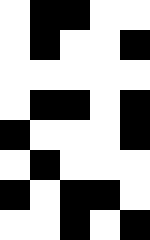[["white", "black", "black", "white", "white"], ["white", "black", "white", "white", "black"], ["white", "white", "white", "white", "white"], ["white", "black", "black", "white", "black"], ["black", "white", "white", "white", "black"], ["white", "black", "white", "white", "white"], ["black", "white", "black", "black", "white"], ["white", "white", "black", "white", "black"]]